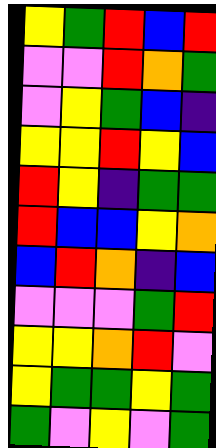[["yellow", "green", "red", "blue", "red"], ["violet", "violet", "red", "orange", "green"], ["violet", "yellow", "green", "blue", "indigo"], ["yellow", "yellow", "red", "yellow", "blue"], ["red", "yellow", "indigo", "green", "green"], ["red", "blue", "blue", "yellow", "orange"], ["blue", "red", "orange", "indigo", "blue"], ["violet", "violet", "violet", "green", "red"], ["yellow", "yellow", "orange", "red", "violet"], ["yellow", "green", "green", "yellow", "green"], ["green", "violet", "yellow", "violet", "green"]]